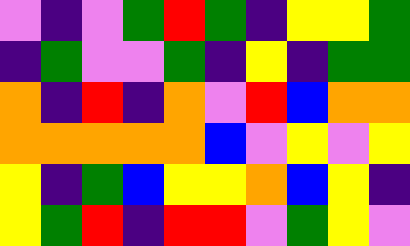[["violet", "indigo", "violet", "green", "red", "green", "indigo", "yellow", "yellow", "green"], ["indigo", "green", "violet", "violet", "green", "indigo", "yellow", "indigo", "green", "green"], ["orange", "indigo", "red", "indigo", "orange", "violet", "red", "blue", "orange", "orange"], ["orange", "orange", "orange", "orange", "orange", "blue", "violet", "yellow", "violet", "yellow"], ["yellow", "indigo", "green", "blue", "yellow", "yellow", "orange", "blue", "yellow", "indigo"], ["yellow", "green", "red", "indigo", "red", "red", "violet", "green", "yellow", "violet"]]